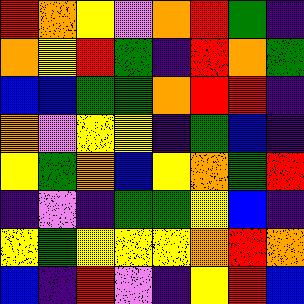[["red", "orange", "yellow", "violet", "orange", "red", "green", "indigo"], ["orange", "yellow", "red", "green", "indigo", "red", "orange", "green"], ["blue", "blue", "green", "green", "orange", "red", "red", "indigo"], ["orange", "violet", "yellow", "yellow", "indigo", "green", "blue", "indigo"], ["yellow", "green", "orange", "blue", "yellow", "orange", "green", "red"], ["indigo", "violet", "indigo", "green", "green", "yellow", "blue", "indigo"], ["yellow", "green", "yellow", "yellow", "yellow", "orange", "red", "orange"], ["blue", "indigo", "red", "violet", "indigo", "yellow", "red", "blue"]]